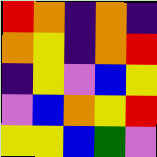[["red", "orange", "indigo", "orange", "indigo"], ["orange", "yellow", "indigo", "orange", "red"], ["indigo", "yellow", "violet", "blue", "yellow"], ["violet", "blue", "orange", "yellow", "red"], ["yellow", "yellow", "blue", "green", "violet"]]